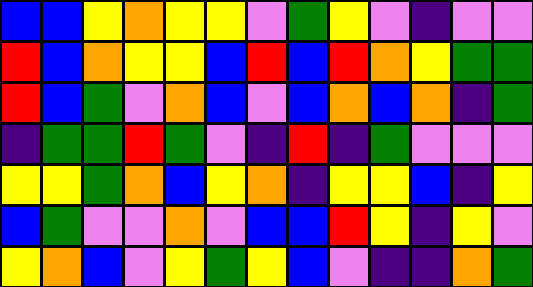[["blue", "blue", "yellow", "orange", "yellow", "yellow", "violet", "green", "yellow", "violet", "indigo", "violet", "violet"], ["red", "blue", "orange", "yellow", "yellow", "blue", "red", "blue", "red", "orange", "yellow", "green", "green"], ["red", "blue", "green", "violet", "orange", "blue", "violet", "blue", "orange", "blue", "orange", "indigo", "green"], ["indigo", "green", "green", "red", "green", "violet", "indigo", "red", "indigo", "green", "violet", "violet", "violet"], ["yellow", "yellow", "green", "orange", "blue", "yellow", "orange", "indigo", "yellow", "yellow", "blue", "indigo", "yellow"], ["blue", "green", "violet", "violet", "orange", "violet", "blue", "blue", "red", "yellow", "indigo", "yellow", "violet"], ["yellow", "orange", "blue", "violet", "yellow", "green", "yellow", "blue", "violet", "indigo", "indigo", "orange", "green"]]